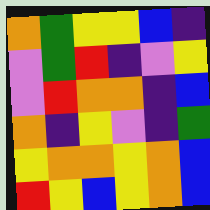[["orange", "green", "yellow", "yellow", "blue", "indigo"], ["violet", "green", "red", "indigo", "violet", "yellow"], ["violet", "red", "orange", "orange", "indigo", "blue"], ["orange", "indigo", "yellow", "violet", "indigo", "green"], ["yellow", "orange", "orange", "yellow", "orange", "blue"], ["red", "yellow", "blue", "yellow", "orange", "blue"]]